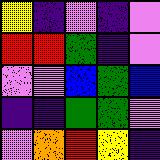[["yellow", "indigo", "violet", "indigo", "violet"], ["red", "red", "green", "indigo", "violet"], ["violet", "violet", "blue", "green", "blue"], ["indigo", "indigo", "green", "green", "violet"], ["violet", "orange", "red", "yellow", "indigo"]]